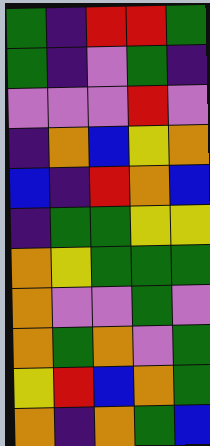[["green", "indigo", "red", "red", "green"], ["green", "indigo", "violet", "green", "indigo"], ["violet", "violet", "violet", "red", "violet"], ["indigo", "orange", "blue", "yellow", "orange"], ["blue", "indigo", "red", "orange", "blue"], ["indigo", "green", "green", "yellow", "yellow"], ["orange", "yellow", "green", "green", "green"], ["orange", "violet", "violet", "green", "violet"], ["orange", "green", "orange", "violet", "green"], ["yellow", "red", "blue", "orange", "green"], ["orange", "indigo", "orange", "green", "blue"]]